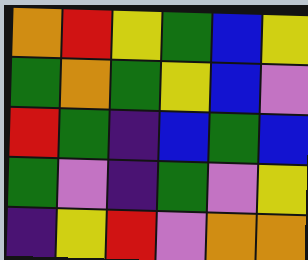[["orange", "red", "yellow", "green", "blue", "yellow"], ["green", "orange", "green", "yellow", "blue", "violet"], ["red", "green", "indigo", "blue", "green", "blue"], ["green", "violet", "indigo", "green", "violet", "yellow"], ["indigo", "yellow", "red", "violet", "orange", "orange"]]